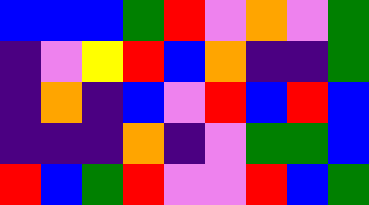[["blue", "blue", "blue", "green", "red", "violet", "orange", "violet", "green"], ["indigo", "violet", "yellow", "red", "blue", "orange", "indigo", "indigo", "green"], ["indigo", "orange", "indigo", "blue", "violet", "red", "blue", "red", "blue"], ["indigo", "indigo", "indigo", "orange", "indigo", "violet", "green", "green", "blue"], ["red", "blue", "green", "red", "violet", "violet", "red", "blue", "green"]]